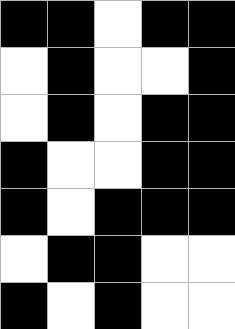[["black", "black", "white", "black", "black"], ["white", "black", "white", "white", "black"], ["white", "black", "white", "black", "black"], ["black", "white", "white", "black", "black"], ["black", "white", "black", "black", "black"], ["white", "black", "black", "white", "white"], ["black", "white", "black", "white", "white"]]